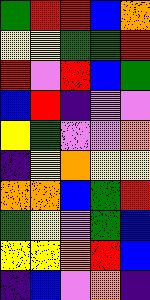[["green", "red", "red", "blue", "orange"], ["yellow", "yellow", "green", "green", "red"], ["red", "violet", "red", "blue", "green"], ["blue", "red", "indigo", "violet", "violet"], ["yellow", "green", "violet", "violet", "orange"], ["indigo", "yellow", "orange", "yellow", "yellow"], ["orange", "orange", "blue", "green", "red"], ["green", "yellow", "violet", "green", "blue"], ["yellow", "yellow", "orange", "red", "blue"], ["indigo", "blue", "violet", "orange", "indigo"]]